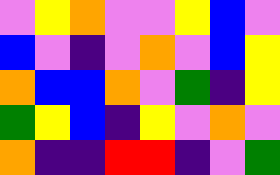[["violet", "yellow", "orange", "violet", "violet", "yellow", "blue", "violet"], ["blue", "violet", "indigo", "violet", "orange", "violet", "blue", "yellow"], ["orange", "blue", "blue", "orange", "violet", "green", "indigo", "yellow"], ["green", "yellow", "blue", "indigo", "yellow", "violet", "orange", "violet"], ["orange", "indigo", "indigo", "red", "red", "indigo", "violet", "green"]]